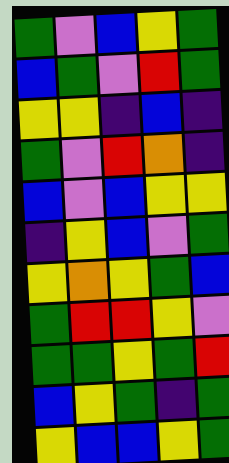[["green", "violet", "blue", "yellow", "green"], ["blue", "green", "violet", "red", "green"], ["yellow", "yellow", "indigo", "blue", "indigo"], ["green", "violet", "red", "orange", "indigo"], ["blue", "violet", "blue", "yellow", "yellow"], ["indigo", "yellow", "blue", "violet", "green"], ["yellow", "orange", "yellow", "green", "blue"], ["green", "red", "red", "yellow", "violet"], ["green", "green", "yellow", "green", "red"], ["blue", "yellow", "green", "indigo", "green"], ["yellow", "blue", "blue", "yellow", "green"]]